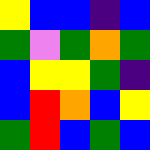[["yellow", "blue", "blue", "indigo", "blue"], ["green", "violet", "green", "orange", "green"], ["blue", "yellow", "yellow", "green", "indigo"], ["blue", "red", "orange", "blue", "yellow"], ["green", "red", "blue", "green", "blue"]]